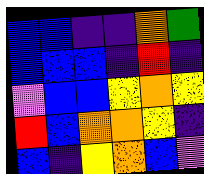[["blue", "blue", "indigo", "indigo", "orange", "green"], ["blue", "blue", "blue", "indigo", "red", "indigo"], ["violet", "blue", "blue", "yellow", "orange", "yellow"], ["red", "blue", "orange", "orange", "yellow", "indigo"], ["blue", "indigo", "yellow", "orange", "blue", "violet"]]